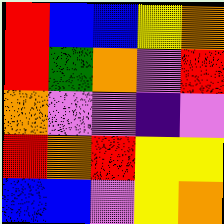[["red", "blue", "blue", "yellow", "orange"], ["red", "green", "orange", "violet", "red"], ["orange", "violet", "violet", "indigo", "violet"], ["red", "orange", "red", "yellow", "yellow"], ["blue", "blue", "violet", "yellow", "orange"]]